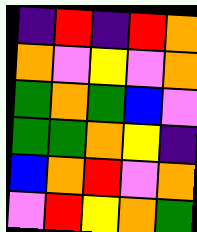[["indigo", "red", "indigo", "red", "orange"], ["orange", "violet", "yellow", "violet", "orange"], ["green", "orange", "green", "blue", "violet"], ["green", "green", "orange", "yellow", "indigo"], ["blue", "orange", "red", "violet", "orange"], ["violet", "red", "yellow", "orange", "green"]]